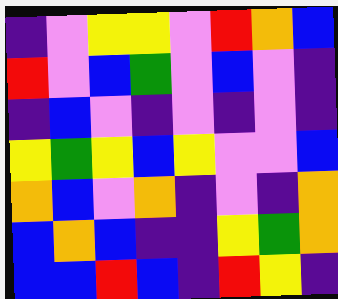[["indigo", "violet", "yellow", "yellow", "violet", "red", "orange", "blue"], ["red", "violet", "blue", "green", "violet", "blue", "violet", "indigo"], ["indigo", "blue", "violet", "indigo", "violet", "indigo", "violet", "indigo"], ["yellow", "green", "yellow", "blue", "yellow", "violet", "violet", "blue"], ["orange", "blue", "violet", "orange", "indigo", "violet", "indigo", "orange"], ["blue", "orange", "blue", "indigo", "indigo", "yellow", "green", "orange"], ["blue", "blue", "red", "blue", "indigo", "red", "yellow", "indigo"]]